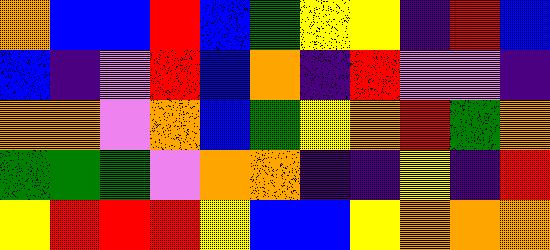[["orange", "blue", "blue", "red", "blue", "green", "yellow", "yellow", "indigo", "red", "blue"], ["blue", "indigo", "violet", "red", "blue", "orange", "indigo", "red", "violet", "violet", "indigo"], ["orange", "orange", "violet", "orange", "blue", "green", "yellow", "orange", "red", "green", "orange"], ["green", "green", "green", "violet", "orange", "orange", "indigo", "indigo", "yellow", "indigo", "red"], ["yellow", "red", "red", "red", "yellow", "blue", "blue", "yellow", "orange", "orange", "orange"]]